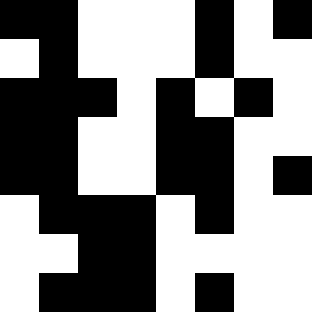[["black", "black", "white", "white", "white", "black", "white", "black"], ["white", "black", "white", "white", "white", "black", "white", "white"], ["black", "black", "black", "white", "black", "white", "black", "white"], ["black", "black", "white", "white", "black", "black", "white", "white"], ["black", "black", "white", "white", "black", "black", "white", "black"], ["white", "black", "black", "black", "white", "black", "white", "white"], ["white", "white", "black", "black", "white", "white", "white", "white"], ["white", "black", "black", "black", "white", "black", "white", "white"]]